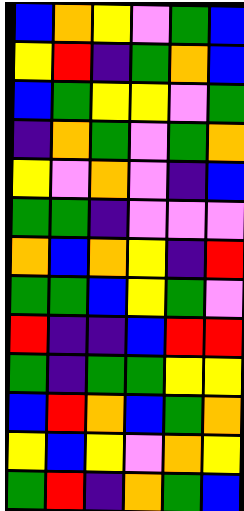[["blue", "orange", "yellow", "violet", "green", "blue"], ["yellow", "red", "indigo", "green", "orange", "blue"], ["blue", "green", "yellow", "yellow", "violet", "green"], ["indigo", "orange", "green", "violet", "green", "orange"], ["yellow", "violet", "orange", "violet", "indigo", "blue"], ["green", "green", "indigo", "violet", "violet", "violet"], ["orange", "blue", "orange", "yellow", "indigo", "red"], ["green", "green", "blue", "yellow", "green", "violet"], ["red", "indigo", "indigo", "blue", "red", "red"], ["green", "indigo", "green", "green", "yellow", "yellow"], ["blue", "red", "orange", "blue", "green", "orange"], ["yellow", "blue", "yellow", "violet", "orange", "yellow"], ["green", "red", "indigo", "orange", "green", "blue"]]